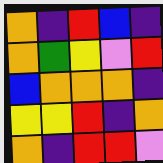[["orange", "indigo", "red", "blue", "indigo"], ["orange", "green", "yellow", "violet", "red"], ["blue", "orange", "orange", "orange", "indigo"], ["yellow", "yellow", "red", "indigo", "orange"], ["orange", "indigo", "red", "red", "violet"]]